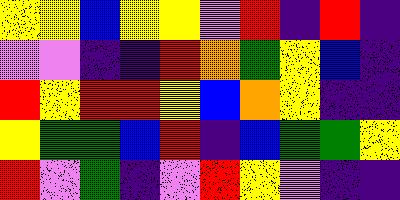[["yellow", "yellow", "blue", "yellow", "yellow", "violet", "red", "indigo", "red", "indigo"], ["violet", "violet", "indigo", "indigo", "red", "orange", "green", "yellow", "blue", "indigo"], ["red", "yellow", "red", "red", "yellow", "blue", "orange", "yellow", "indigo", "indigo"], ["yellow", "green", "green", "blue", "red", "indigo", "blue", "green", "green", "yellow"], ["red", "violet", "green", "indigo", "violet", "red", "yellow", "violet", "indigo", "indigo"]]